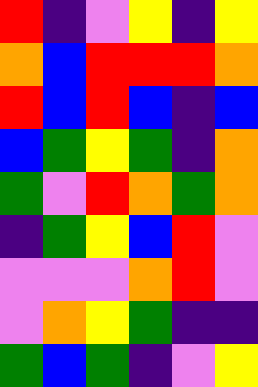[["red", "indigo", "violet", "yellow", "indigo", "yellow"], ["orange", "blue", "red", "red", "red", "orange"], ["red", "blue", "red", "blue", "indigo", "blue"], ["blue", "green", "yellow", "green", "indigo", "orange"], ["green", "violet", "red", "orange", "green", "orange"], ["indigo", "green", "yellow", "blue", "red", "violet"], ["violet", "violet", "violet", "orange", "red", "violet"], ["violet", "orange", "yellow", "green", "indigo", "indigo"], ["green", "blue", "green", "indigo", "violet", "yellow"]]